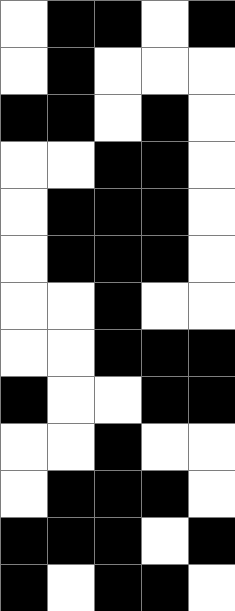[["white", "black", "black", "white", "black"], ["white", "black", "white", "white", "white"], ["black", "black", "white", "black", "white"], ["white", "white", "black", "black", "white"], ["white", "black", "black", "black", "white"], ["white", "black", "black", "black", "white"], ["white", "white", "black", "white", "white"], ["white", "white", "black", "black", "black"], ["black", "white", "white", "black", "black"], ["white", "white", "black", "white", "white"], ["white", "black", "black", "black", "white"], ["black", "black", "black", "white", "black"], ["black", "white", "black", "black", "white"]]